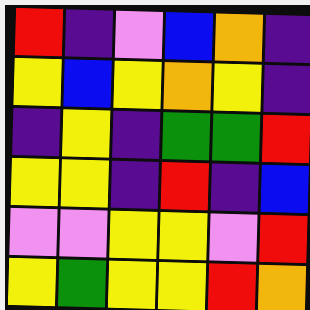[["red", "indigo", "violet", "blue", "orange", "indigo"], ["yellow", "blue", "yellow", "orange", "yellow", "indigo"], ["indigo", "yellow", "indigo", "green", "green", "red"], ["yellow", "yellow", "indigo", "red", "indigo", "blue"], ["violet", "violet", "yellow", "yellow", "violet", "red"], ["yellow", "green", "yellow", "yellow", "red", "orange"]]